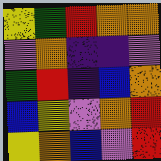[["yellow", "green", "red", "orange", "orange"], ["violet", "orange", "indigo", "indigo", "violet"], ["green", "red", "indigo", "blue", "orange"], ["blue", "yellow", "violet", "orange", "red"], ["yellow", "orange", "blue", "violet", "red"]]